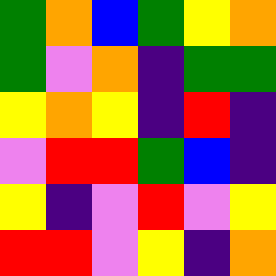[["green", "orange", "blue", "green", "yellow", "orange"], ["green", "violet", "orange", "indigo", "green", "green"], ["yellow", "orange", "yellow", "indigo", "red", "indigo"], ["violet", "red", "red", "green", "blue", "indigo"], ["yellow", "indigo", "violet", "red", "violet", "yellow"], ["red", "red", "violet", "yellow", "indigo", "orange"]]